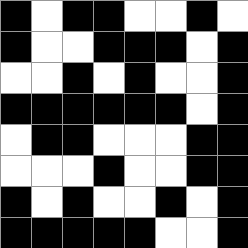[["black", "white", "black", "black", "white", "white", "black", "white"], ["black", "white", "white", "black", "black", "black", "white", "black"], ["white", "white", "black", "white", "black", "white", "white", "black"], ["black", "black", "black", "black", "black", "black", "white", "black"], ["white", "black", "black", "white", "white", "white", "black", "black"], ["white", "white", "white", "black", "white", "white", "black", "black"], ["black", "white", "black", "white", "white", "black", "white", "black"], ["black", "black", "black", "black", "black", "white", "white", "black"]]